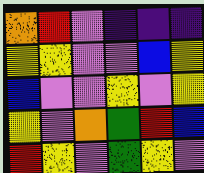[["orange", "red", "violet", "indigo", "indigo", "indigo"], ["yellow", "yellow", "violet", "violet", "blue", "yellow"], ["blue", "violet", "violet", "yellow", "violet", "yellow"], ["yellow", "violet", "orange", "green", "red", "blue"], ["red", "yellow", "violet", "green", "yellow", "violet"]]